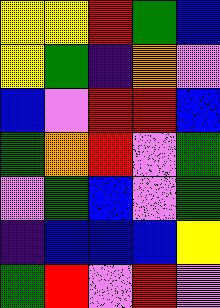[["yellow", "yellow", "red", "green", "blue"], ["yellow", "green", "indigo", "orange", "violet"], ["blue", "violet", "red", "red", "blue"], ["green", "orange", "red", "violet", "green"], ["violet", "green", "blue", "violet", "green"], ["indigo", "blue", "blue", "blue", "yellow"], ["green", "red", "violet", "red", "violet"]]